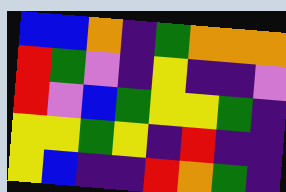[["blue", "blue", "orange", "indigo", "green", "orange", "orange", "orange"], ["red", "green", "violet", "indigo", "yellow", "indigo", "indigo", "violet"], ["red", "violet", "blue", "green", "yellow", "yellow", "green", "indigo"], ["yellow", "yellow", "green", "yellow", "indigo", "red", "indigo", "indigo"], ["yellow", "blue", "indigo", "indigo", "red", "orange", "green", "indigo"]]